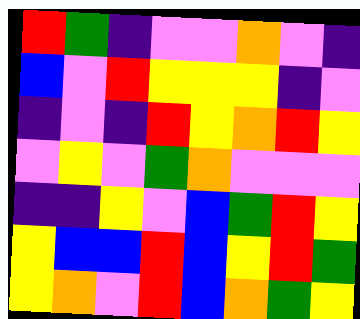[["red", "green", "indigo", "violet", "violet", "orange", "violet", "indigo"], ["blue", "violet", "red", "yellow", "yellow", "yellow", "indigo", "violet"], ["indigo", "violet", "indigo", "red", "yellow", "orange", "red", "yellow"], ["violet", "yellow", "violet", "green", "orange", "violet", "violet", "violet"], ["indigo", "indigo", "yellow", "violet", "blue", "green", "red", "yellow"], ["yellow", "blue", "blue", "red", "blue", "yellow", "red", "green"], ["yellow", "orange", "violet", "red", "blue", "orange", "green", "yellow"]]